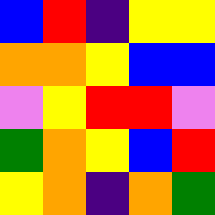[["blue", "red", "indigo", "yellow", "yellow"], ["orange", "orange", "yellow", "blue", "blue"], ["violet", "yellow", "red", "red", "violet"], ["green", "orange", "yellow", "blue", "red"], ["yellow", "orange", "indigo", "orange", "green"]]